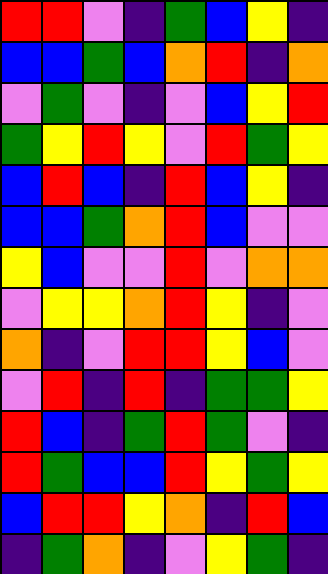[["red", "red", "violet", "indigo", "green", "blue", "yellow", "indigo"], ["blue", "blue", "green", "blue", "orange", "red", "indigo", "orange"], ["violet", "green", "violet", "indigo", "violet", "blue", "yellow", "red"], ["green", "yellow", "red", "yellow", "violet", "red", "green", "yellow"], ["blue", "red", "blue", "indigo", "red", "blue", "yellow", "indigo"], ["blue", "blue", "green", "orange", "red", "blue", "violet", "violet"], ["yellow", "blue", "violet", "violet", "red", "violet", "orange", "orange"], ["violet", "yellow", "yellow", "orange", "red", "yellow", "indigo", "violet"], ["orange", "indigo", "violet", "red", "red", "yellow", "blue", "violet"], ["violet", "red", "indigo", "red", "indigo", "green", "green", "yellow"], ["red", "blue", "indigo", "green", "red", "green", "violet", "indigo"], ["red", "green", "blue", "blue", "red", "yellow", "green", "yellow"], ["blue", "red", "red", "yellow", "orange", "indigo", "red", "blue"], ["indigo", "green", "orange", "indigo", "violet", "yellow", "green", "indigo"]]